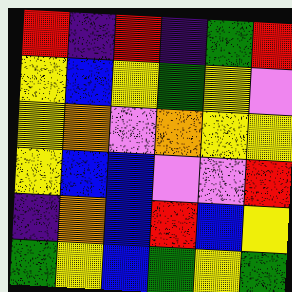[["red", "indigo", "red", "indigo", "green", "red"], ["yellow", "blue", "yellow", "green", "yellow", "violet"], ["yellow", "orange", "violet", "orange", "yellow", "yellow"], ["yellow", "blue", "blue", "violet", "violet", "red"], ["indigo", "orange", "blue", "red", "blue", "yellow"], ["green", "yellow", "blue", "green", "yellow", "green"]]